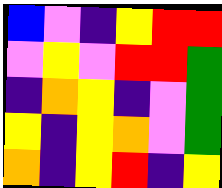[["blue", "violet", "indigo", "yellow", "red", "red"], ["violet", "yellow", "violet", "red", "red", "green"], ["indigo", "orange", "yellow", "indigo", "violet", "green"], ["yellow", "indigo", "yellow", "orange", "violet", "green"], ["orange", "indigo", "yellow", "red", "indigo", "yellow"]]